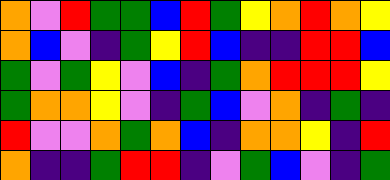[["orange", "violet", "red", "green", "green", "blue", "red", "green", "yellow", "orange", "red", "orange", "yellow"], ["orange", "blue", "violet", "indigo", "green", "yellow", "red", "blue", "indigo", "indigo", "red", "red", "blue"], ["green", "violet", "green", "yellow", "violet", "blue", "indigo", "green", "orange", "red", "red", "red", "yellow"], ["green", "orange", "orange", "yellow", "violet", "indigo", "green", "blue", "violet", "orange", "indigo", "green", "indigo"], ["red", "violet", "violet", "orange", "green", "orange", "blue", "indigo", "orange", "orange", "yellow", "indigo", "red"], ["orange", "indigo", "indigo", "green", "red", "red", "indigo", "violet", "green", "blue", "violet", "indigo", "green"]]